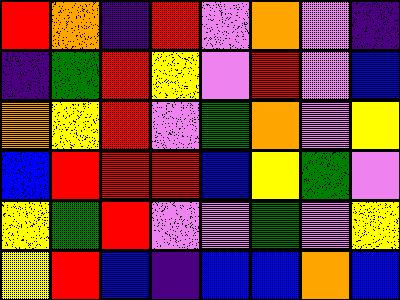[["red", "orange", "indigo", "red", "violet", "orange", "violet", "indigo"], ["indigo", "green", "red", "yellow", "violet", "red", "violet", "blue"], ["orange", "yellow", "red", "violet", "green", "orange", "violet", "yellow"], ["blue", "red", "red", "red", "blue", "yellow", "green", "violet"], ["yellow", "green", "red", "violet", "violet", "green", "violet", "yellow"], ["yellow", "red", "blue", "indigo", "blue", "blue", "orange", "blue"]]